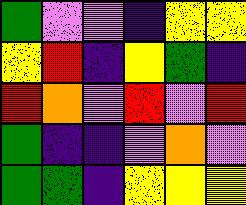[["green", "violet", "violet", "indigo", "yellow", "yellow"], ["yellow", "red", "indigo", "yellow", "green", "indigo"], ["red", "orange", "violet", "red", "violet", "red"], ["green", "indigo", "indigo", "violet", "orange", "violet"], ["green", "green", "indigo", "yellow", "yellow", "yellow"]]